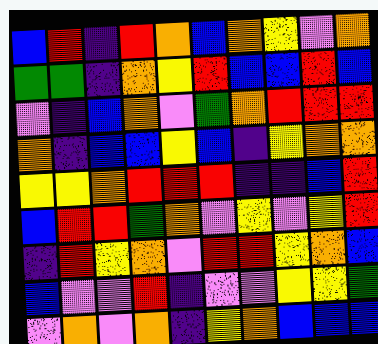[["blue", "red", "indigo", "red", "orange", "blue", "orange", "yellow", "violet", "orange"], ["green", "green", "indigo", "orange", "yellow", "red", "blue", "blue", "red", "blue"], ["violet", "indigo", "blue", "orange", "violet", "green", "orange", "red", "red", "red"], ["orange", "indigo", "blue", "blue", "yellow", "blue", "indigo", "yellow", "orange", "orange"], ["yellow", "yellow", "orange", "red", "red", "red", "indigo", "indigo", "blue", "red"], ["blue", "red", "red", "green", "orange", "violet", "yellow", "violet", "yellow", "red"], ["indigo", "red", "yellow", "orange", "violet", "red", "red", "yellow", "orange", "blue"], ["blue", "violet", "violet", "red", "indigo", "violet", "violet", "yellow", "yellow", "green"], ["violet", "orange", "violet", "orange", "indigo", "yellow", "orange", "blue", "blue", "blue"]]